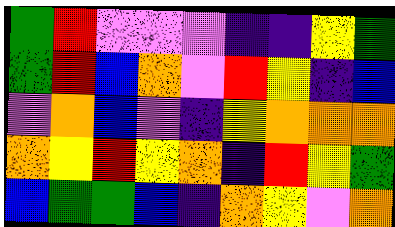[["green", "red", "violet", "violet", "violet", "indigo", "indigo", "yellow", "green"], ["green", "red", "blue", "orange", "violet", "red", "yellow", "indigo", "blue"], ["violet", "orange", "blue", "violet", "indigo", "yellow", "orange", "orange", "orange"], ["orange", "yellow", "red", "yellow", "orange", "indigo", "red", "yellow", "green"], ["blue", "green", "green", "blue", "indigo", "orange", "yellow", "violet", "orange"]]